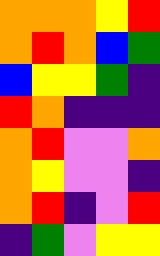[["orange", "orange", "orange", "yellow", "red"], ["orange", "red", "orange", "blue", "green"], ["blue", "yellow", "yellow", "green", "indigo"], ["red", "orange", "indigo", "indigo", "indigo"], ["orange", "red", "violet", "violet", "orange"], ["orange", "yellow", "violet", "violet", "indigo"], ["orange", "red", "indigo", "violet", "red"], ["indigo", "green", "violet", "yellow", "yellow"]]